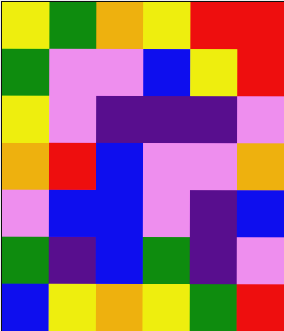[["yellow", "green", "orange", "yellow", "red", "red"], ["green", "violet", "violet", "blue", "yellow", "red"], ["yellow", "violet", "indigo", "indigo", "indigo", "violet"], ["orange", "red", "blue", "violet", "violet", "orange"], ["violet", "blue", "blue", "violet", "indigo", "blue"], ["green", "indigo", "blue", "green", "indigo", "violet"], ["blue", "yellow", "orange", "yellow", "green", "red"]]